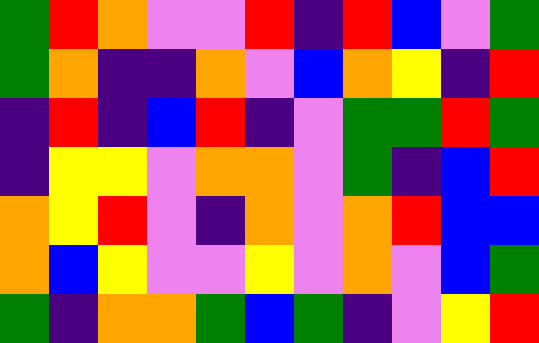[["green", "red", "orange", "violet", "violet", "red", "indigo", "red", "blue", "violet", "green"], ["green", "orange", "indigo", "indigo", "orange", "violet", "blue", "orange", "yellow", "indigo", "red"], ["indigo", "red", "indigo", "blue", "red", "indigo", "violet", "green", "green", "red", "green"], ["indigo", "yellow", "yellow", "violet", "orange", "orange", "violet", "green", "indigo", "blue", "red"], ["orange", "yellow", "red", "violet", "indigo", "orange", "violet", "orange", "red", "blue", "blue"], ["orange", "blue", "yellow", "violet", "violet", "yellow", "violet", "orange", "violet", "blue", "green"], ["green", "indigo", "orange", "orange", "green", "blue", "green", "indigo", "violet", "yellow", "red"]]